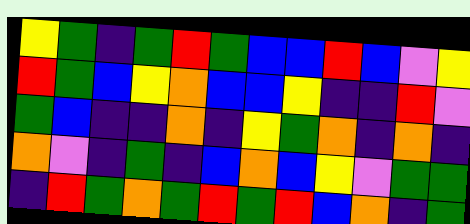[["yellow", "green", "indigo", "green", "red", "green", "blue", "blue", "red", "blue", "violet", "yellow"], ["red", "green", "blue", "yellow", "orange", "blue", "blue", "yellow", "indigo", "indigo", "red", "violet"], ["green", "blue", "indigo", "indigo", "orange", "indigo", "yellow", "green", "orange", "indigo", "orange", "indigo"], ["orange", "violet", "indigo", "green", "indigo", "blue", "orange", "blue", "yellow", "violet", "green", "green"], ["indigo", "red", "green", "orange", "green", "red", "green", "red", "blue", "orange", "indigo", "green"]]